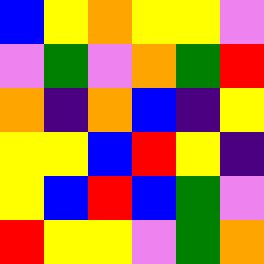[["blue", "yellow", "orange", "yellow", "yellow", "violet"], ["violet", "green", "violet", "orange", "green", "red"], ["orange", "indigo", "orange", "blue", "indigo", "yellow"], ["yellow", "yellow", "blue", "red", "yellow", "indigo"], ["yellow", "blue", "red", "blue", "green", "violet"], ["red", "yellow", "yellow", "violet", "green", "orange"]]